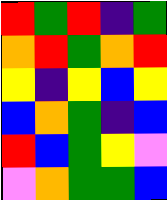[["red", "green", "red", "indigo", "green"], ["orange", "red", "green", "orange", "red"], ["yellow", "indigo", "yellow", "blue", "yellow"], ["blue", "orange", "green", "indigo", "blue"], ["red", "blue", "green", "yellow", "violet"], ["violet", "orange", "green", "green", "blue"]]